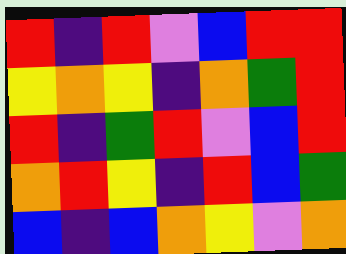[["red", "indigo", "red", "violet", "blue", "red", "red"], ["yellow", "orange", "yellow", "indigo", "orange", "green", "red"], ["red", "indigo", "green", "red", "violet", "blue", "red"], ["orange", "red", "yellow", "indigo", "red", "blue", "green"], ["blue", "indigo", "blue", "orange", "yellow", "violet", "orange"]]